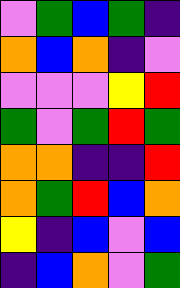[["violet", "green", "blue", "green", "indigo"], ["orange", "blue", "orange", "indigo", "violet"], ["violet", "violet", "violet", "yellow", "red"], ["green", "violet", "green", "red", "green"], ["orange", "orange", "indigo", "indigo", "red"], ["orange", "green", "red", "blue", "orange"], ["yellow", "indigo", "blue", "violet", "blue"], ["indigo", "blue", "orange", "violet", "green"]]